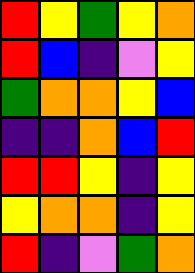[["red", "yellow", "green", "yellow", "orange"], ["red", "blue", "indigo", "violet", "yellow"], ["green", "orange", "orange", "yellow", "blue"], ["indigo", "indigo", "orange", "blue", "red"], ["red", "red", "yellow", "indigo", "yellow"], ["yellow", "orange", "orange", "indigo", "yellow"], ["red", "indigo", "violet", "green", "orange"]]